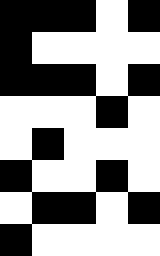[["black", "black", "black", "white", "black"], ["black", "white", "white", "white", "white"], ["black", "black", "black", "white", "black"], ["white", "white", "white", "black", "white"], ["white", "black", "white", "white", "white"], ["black", "white", "white", "black", "white"], ["white", "black", "black", "white", "black"], ["black", "white", "white", "white", "white"]]